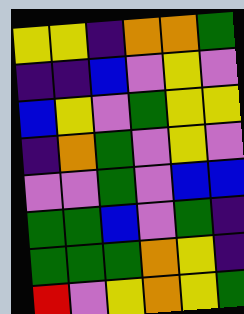[["yellow", "yellow", "indigo", "orange", "orange", "green"], ["indigo", "indigo", "blue", "violet", "yellow", "violet"], ["blue", "yellow", "violet", "green", "yellow", "yellow"], ["indigo", "orange", "green", "violet", "yellow", "violet"], ["violet", "violet", "green", "violet", "blue", "blue"], ["green", "green", "blue", "violet", "green", "indigo"], ["green", "green", "green", "orange", "yellow", "indigo"], ["red", "violet", "yellow", "orange", "yellow", "green"]]